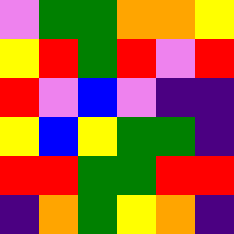[["violet", "green", "green", "orange", "orange", "yellow"], ["yellow", "red", "green", "red", "violet", "red"], ["red", "violet", "blue", "violet", "indigo", "indigo"], ["yellow", "blue", "yellow", "green", "green", "indigo"], ["red", "red", "green", "green", "red", "red"], ["indigo", "orange", "green", "yellow", "orange", "indigo"]]